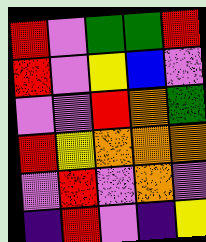[["red", "violet", "green", "green", "red"], ["red", "violet", "yellow", "blue", "violet"], ["violet", "violet", "red", "orange", "green"], ["red", "yellow", "orange", "orange", "orange"], ["violet", "red", "violet", "orange", "violet"], ["indigo", "red", "violet", "indigo", "yellow"]]